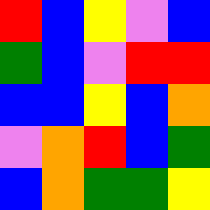[["red", "blue", "yellow", "violet", "blue"], ["green", "blue", "violet", "red", "red"], ["blue", "blue", "yellow", "blue", "orange"], ["violet", "orange", "red", "blue", "green"], ["blue", "orange", "green", "green", "yellow"]]